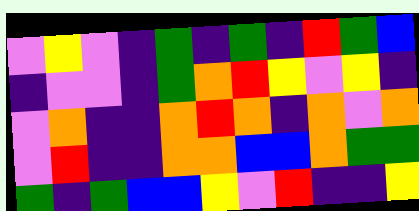[["violet", "yellow", "violet", "indigo", "green", "indigo", "green", "indigo", "red", "green", "blue"], ["indigo", "violet", "violet", "indigo", "green", "orange", "red", "yellow", "violet", "yellow", "indigo"], ["violet", "orange", "indigo", "indigo", "orange", "red", "orange", "indigo", "orange", "violet", "orange"], ["violet", "red", "indigo", "indigo", "orange", "orange", "blue", "blue", "orange", "green", "green"], ["green", "indigo", "green", "blue", "blue", "yellow", "violet", "red", "indigo", "indigo", "yellow"]]